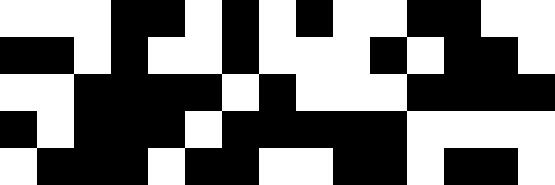[["white", "white", "white", "black", "black", "white", "black", "white", "black", "white", "white", "black", "black", "white", "white"], ["black", "black", "white", "black", "white", "white", "black", "white", "white", "white", "black", "white", "black", "black", "white"], ["white", "white", "black", "black", "black", "black", "white", "black", "white", "white", "white", "black", "black", "black", "black"], ["black", "white", "black", "black", "black", "white", "black", "black", "black", "black", "black", "white", "white", "white", "white"], ["white", "black", "black", "black", "white", "black", "black", "white", "white", "black", "black", "white", "black", "black", "white"]]